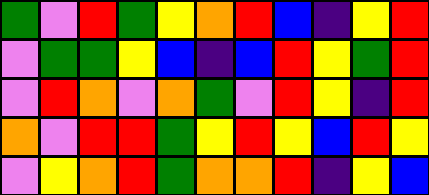[["green", "violet", "red", "green", "yellow", "orange", "red", "blue", "indigo", "yellow", "red"], ["violet", "green", "green", "yellow", "blue", "indigo", "blue", "red", "yellow", "green", "red"], ["violet", "red", "orange", "violet", "orange", "green", "violet", "red", "yellow", "indigo", "red"], ["orange", "violet", "red", "red", "green", "yellow", "red", "yellow", "blue", "red", "yellow"], ["violet", "yellow", "orange", "red", "green", "orange", "orange", "red", "indigo", "yellow", "blue"]]